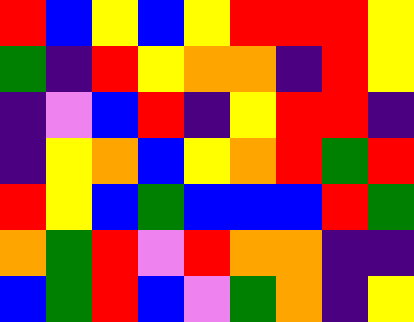[["red", "blue", "yellow", "blue", "yellow", "red", "red", "red", "yellow"], ["green", "indigo", "red", "yellow", "orange", "orange", "indigo", "red", "yellow"], ["indigo", "violet", "blue", "red", "indigo", "yellow", "red", "red", "indigo"], ["indigo", "yellow", "orange", "blue", "yellow", "orange", "red", "green", "red"], ["red", "yellow", "blue", "green", "blue", "blue", "blue", "red", "green"], ["orange", "green", "red", "violet", "red", "orange", "orange", "indigo", "indigo"], ["blue", "green", "red", "blue", "violet", "green", "orange", "indigo", "yellow"]]